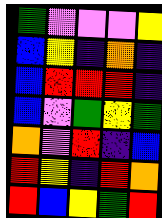[["green", "violet", "violet", "violet", "yellow"], ["blue", "yellow", "indigo", "orange", "indigo"], ["blue", "red", "red", "red", "indigo"], ["blue", "violet", "green", "yellow", "green"], ["orange", "violet", "red", "indigo", "blue"], ["red", "yellow", "indigo", "red", "orange"], ["red", "blue", "yellow", "green", "red"]]